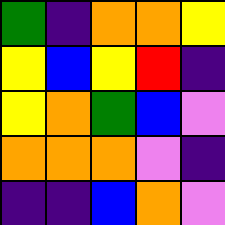[["green", "indigo", "orange", "orange", "yellow"], ["yellow", "blue", "yellow", "red", "indigo"], ["yellow", "orange", "green", "blue", "violet"], ["orange", "orange", "orange", "violet", "indigo"], ["indigo", "indigo", "blue", "orange", "violet"]]